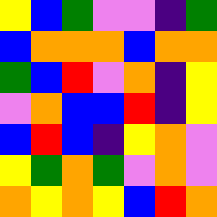[["yellow", "blue", "green", "violet", "violet", "indigo", "green"], ["blue", "orange", "orange", "orange", "blue", "orange", "orange"], ["green", "blue", "red", "violet", "orange", "indigo", "yellow"], ["violet", "orange", "blue", "blue", "red", "indigo", "yellow"], ["blue", "red", "blue", "indigo", "yellow", "orange", "violet"], ["yellow", "green", "orange", "green", "violet", "orange", "violet"], ["orange", "yellow", "orange", "yellow", "blue", "red", "orange"]]